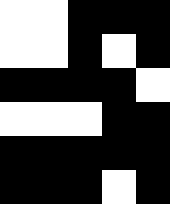[["white", "white", "black", "black", "black"], ["white", "white", "black", "white", "black"], ["black", "black", "black", "black", "white"], ["white", "white", "white", "black", "black"], ["black", "black", "black", "black", "black"], ["black", "black", "black", "white", "black"]]